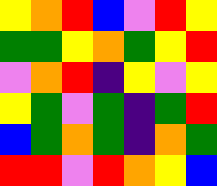[["yellow", "orange", "red", "blue", "violet", "red", "yellow"], ["green", "green", "yellow", "orange", "green", "yellow", "red"], ["violet", "orange", "red", "indigo", "yellow", "violet", "yellow"], ["yellow", "green", "violet", "green", "indigo", "green", "red"], ["blue", "green", "orange", "green", "indigo", "orange", "green"], ["red", "red", "violet", "red", "orange", "yellow", "blue"]]